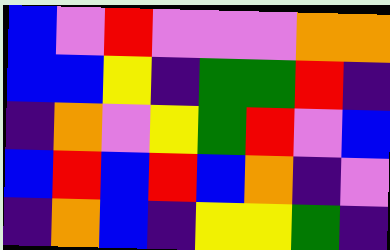[["blue", "violet", "red", "violet", "violet", "violet", "orange", "orange"], ["blue", "blue", "yellow", "indigo", "green", "green", "red", "indigo"], ["indigo", "orange", "violet", "yellow", "green", "red", "violet", "blue"], ["blue", "red", "blue", "red", "blue", "orange", "indigo", "violet"], ["indigo", "orange", "blue", "indigo", "yellow", "yellow", "green", "indigo"]]